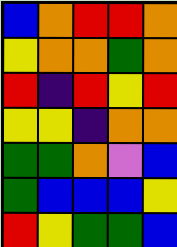[["blue", "orange", "red", "red", "orange"], ["yellow", "orange", "orange", "green", "orange"], ["red", "indigo", "red", "yellow", "red"], ["yellow", "yellow", "indigo", "orange", "orange"], ["green", "green", "orange", "violet", "blue"], ["green", "blue", "blue", "blue", "yellow"], ["red", "yellow", "green", "green", "blue"]]